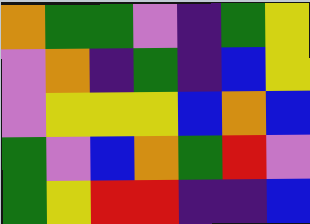[["orange", "green", "green", "violet", "indigo", "green", "yellow"], ["violet", "orange", "indigo", "green", "indigo", "blue", "yellow"], ["violet", "yellow", "yellow", "yellow", "blue", "orange", "blue"], ["green", "violet", "blue", "orange", "green", "red", "violet"], ["green", "yellow", "red", "red", "indigo", "indigo", "blue"]]